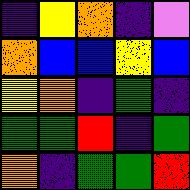[["indigo", "yellow", "orange", "indigo", "violet"], ["orange", "blue", "blue", "yellow", "blue"], ["yellow", "orange", "indigo", "green", "indigo"], ["green", "green", "red", "indigo", "green"], ["orange", "indigo", "green", "green", "red"]]